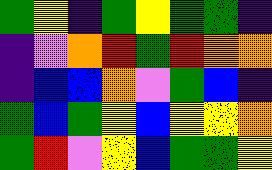[["green", "yellow", "indigo", "green", "yellow", "green", "green", "indigo"], ["indigo", "violet", "orange", "red", "green", "red", "orange", "orange"], ["indigo", "blue", "blue", "orange", "violet", "green", "blue", "indigo"], ["green", "blue", "green", "yellow", "blue", "yellow", "yellow", "orange"], ["green", "red", "violet", "yellow", "blue", "green", "green", "yellow"]]